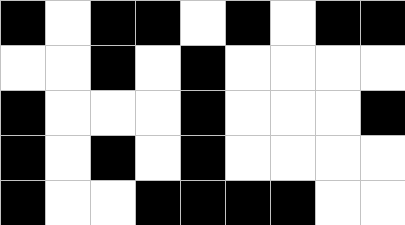[["black", "white", "black", "black", "white", "black", "white", "black", "black"], ["white", "white", "black", "white", "black", "white", "white", "white", "white"], ["black", "white", "white", "white", "black", "white", "white", "white", "black"], ["black", "white", "black", "white", "black", "white", "white", "white", "white"], ["black", "white", "white", "black", "black", "black", "black", "white", "white"]]